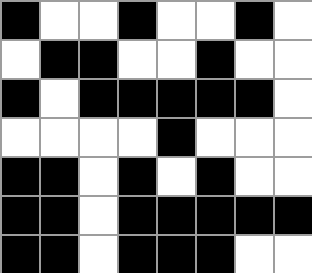[["black", "white", "white", "black", "white", "white", "black", "white"], ["white", "black", "black", "white", "white", "black", "white", "white"], ["black", "white", "black", "black", "black", "black", "black", "white"], ["white", "white", "white", "white", "black", "white", "white", "white"], ["black", "black", "white", "black", "white", "black", "white", "white"], ["black", "black", "white", "black", "black", "black", "black", "black"], ["black", "black", "white", "black", "black", "black", "white", "white"]]